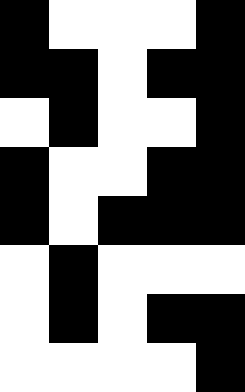[["black", "white", "white", "white", "black"], ["black", "black", "white", "black", "black"], ["white", "black", "white", "white", "black"], ["black", "white", "white", "black", "black"], ["black", "white", "black", "black", "black"], ["white", "black", "white", "white", "white"], ["white", "black", "white", "black", "black"], ["white", "white", "white", "white", "black"]]